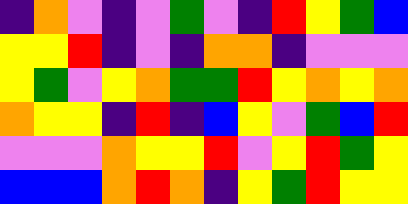[["indigo", "orange", "violet", "indigo", "violet", "green", "violet", "indigo", "red", "yellow", "green", "blue"], ["yellow", "yellow", "red", "indigo", "violet", "indigo", "orange", "orange", "indigo", "violet", "violet", "violet"], ["yellow", "green", "violet", "yellow", "orange", "green", "green", "red", "yellow", "orange", "yellow", "orange"], ["orange", "yellow", "yellow", "indigo", "red", "indigo", "blue", "yellow", "violet", "green", "blue", "red"], ["violet", "violet", "violet", "orange", "yellow", "yellow", "red", "violet", "yellow", "red", "green", "yellow"], ["blue", "blue", "blue", "orange", "red", "orange", "indigo", "yellow", "green", "red", "yellow", "yellow"]]